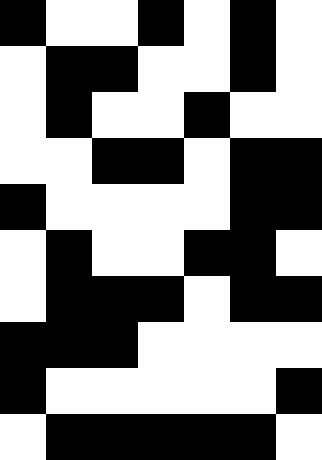[["black", "white", "white", "black", "white", "black", "white"], ["white", "black", "black", "white", "white", "black", "white"], ["white", "black", "white", "white", "black", "white", "white"], ["white", "white", "black", "black", "white", "black", "black"], ["black", "white", "white", "white", "white", "black", "black"], ["white", "black", "white", "white", "black", "black", "white"], ["white", "black", "black", "black", "white", "black", "black"], ["black", "black", "black", "white", "white", "white", "white"], ["black", "white", "white", "white", "white", "white", "black"], ["white", "black", "black", "black", "black", "black", "white"]]